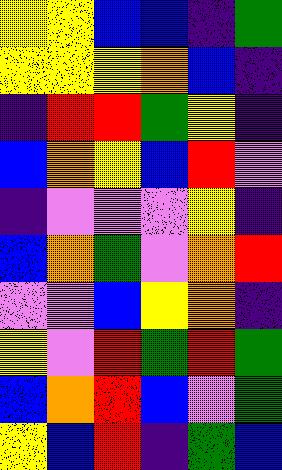[["yellow", "yellow", "blue", "blue", "indigo", "green"], ["yellow", "yellow", "yellow", "orange", "blue", "indigo"], ["indigo", "red", "red", "green", "yellow", "indigo"], ["blue", "orange", "yellow", "blue", "red", "violet"], ["indigo", "violet", "violet", "violet", "yellow", "indigo"], ["blue", "orange", "green", "violet", "orange", "red"], ["violet", "violet", "blue", "yellow", "orange", "indigo"], ["yellow", "violet", "red", "green", "red", "green"], ["blue", "orange", "red", "blue", "violet", "green"], ["yellow", "blue", "red", "indigo", "green", "blue"]]